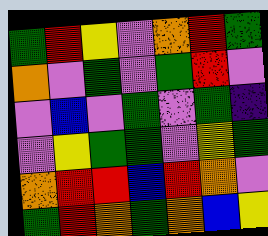[["green", "red", "yellow", "violet", "orange", "red", "green"], ["orange", "violet", "green", "violet", "green", "red", "violet"], ["violet", "blue", "violet", "green", "violet", "green", "indigo"], ["violet", "yellow", "green", "green", "violet", "yellow", "green"], ["orange", "red", "red", "blue", "red", "orange", "violet"], ["green", "red", "orange", "green", "orange", "blue", "yellow"]]